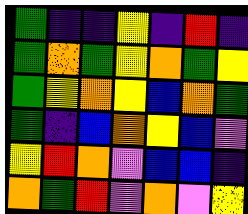[["green", "indigo", "indigo", "yellow", "indigo", "red", "indigo"], ["green", "orange", "green", "yellow", "orange", "green", "yellow"], ["green", "yellow", "orange", "yellow", "blue", "orange", "green"], ["green", "indigo", "blue", "orange", "yellow", "blue", "violet"], ["yellow", "red", "orange", "violet", "blue", "blue", "indigo"], ["orange", "green", "red", "violet", "orange", "violet", "yellow"]]